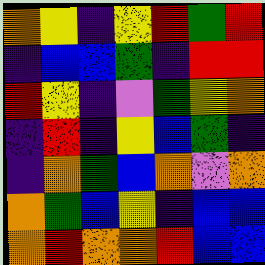[["orange", "yellow", "indigo", "yellow", "red", "green", "red"], ["indigo", "blue", "blue", "green", "indigo", "red", "red"], ["red", "yellow", "indigo", "violet", "green", "yellow", "orange"], ["indigo", "red", "indigo", "yellow", "blue", "green", "indigo"], ["indigo", "orange", "green", "blue", "orange", "violet", "orange"], ["orange", "green", "blue", "yellow", "indigo", "blue", "blue"], ["orange", "red", "orange", "orange", "red", "blue", "blue"]]